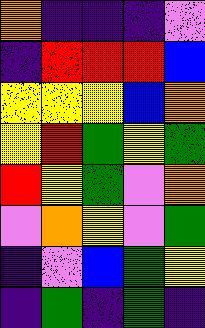[["orange", "indigo", "indigo", "indigo", "violet"], ["indigo", "red", "red", "red", "blue"], ["yellow", "yellow", "yellow", "blue", "orange"], ["yellow", "red", "green", "yellow", "green"], ["red", "yellow", "green", "violet", "orange"], ["violet", "orange", "yellow", "violet", "green"], ["indigo", "violet", "blue", "green", "yellow"], ["indigo", "green", "indigo", "green", "indigo"]]